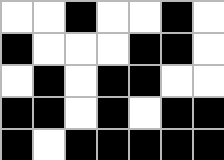[["white", "white", "black", "white", "white", "black", "white"], ["black", "white", "white", "white", "black", "black", "white"], ["white", "black", "white", "black", "black", "white", "white"], ["black", "black", "white", "black", "white", "black", "black"], ["black", "white", "black", "black", "black", "black", "black"]]